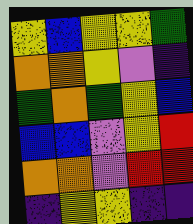[["yellow", "blue", "yellow", "yellow", "green"], ["orange", "orange", "yellow", "violet", "indigo"], ["green", "orange", "green", "yellow", "blue"], ["blue", "blue", "violet", "yellow", "red"], ["orange", "orange", "violet", "red", "red"], ["indigo", "yellow", "yellow", "indigo", "indigo"]]